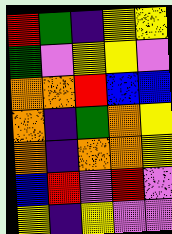[["red", "green", "indigo", "yellow", "yellow"], ["green", "violet", "yellow", "yellow", "violet"], ["orange", "orange", "red", "blue", "blue"], ["orange", "indigo", "green", "orange", "yellow"], ["orange", "indigo", "orange", "orange", "yellow"], ["blue", "red", "violet", "red", "violet"], ["yellow", "indigo", "yellow", "violet", "violet"]]